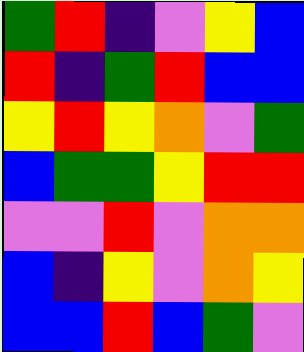[["green", "red", "indigo", "violet", "yellow", "blue"], ["red", "indigo", "green", "red", "blue", "blue"], ["yellow", "red", "yellow", "orange", "violet", "green"], ["blue", "green", "green", "yellow", "red", "red"], ["violet", "violet", "red", "violet", "orange", "orange"], ["blue", "indigo", "yellow", "violet", "orange", "yellow"], ["blue", "blue", "red", "blue", "green", "violet"]]